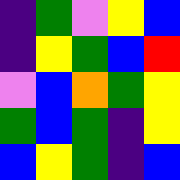[["indigo", "green", "violet", "yellow", "blue"], ["indigo", "yellow", "green", "blue", "red"], ["violet", "blue", "orange", "green", "yellow"], ["green", "blue", "green", "indigo", "yellow"], ["blue", "yellow", "green", "indigo", "blue"]]